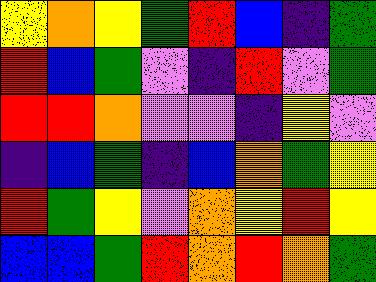[["yellow", "orange", "yellow", "green", "red", "blue", "indigo", "green"], ["red", "blue", "green", "violet", "indigo", "red", "violet", "green"], ["red", "red", "orange", "violet", "violet", "indigo", "yellow", "violet"], ["indigo", "blue", "green", "indigo", "blue", "orange", "green", "yellow"], ["red", "green", "yellow", "violet", "orange", "yellow", "red", "yellow"], ["blue", "blue", "green", "red", "orange", "red", "orange", "green"]]